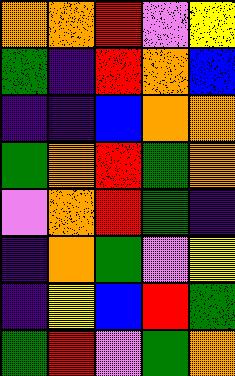[["orange", "orange", "red", "violet", "yellow"], ["green", "indigo", "red", "orange", "blue"], ["indigo", "indigo", "blue", "orange", "orange"], ["green", "orange", "red", "green", "orange"], ["violet", "orange", "red", "green", "indigo"], ["indigo", "orange", "green", "violet", "yellow"], ["indigo", "yellow", "blue", "red", "green"], ["green", "red", "violet", "green", "orange"]]